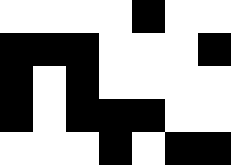[["white", "white", "white", "white", "black", "white", "white"], ["black", "black", "black", "white", "white", "white", "black"], ["black", "white", "black", "white", "white", "white", "white"], ["black", "white", "black", "black", "black", "white", "white"], ["white", "white", "white", "black", "white", "black", "black"]]